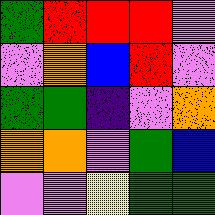[["green", "red", "red", "red", "violet"], ["violet", "orange", "blue", "red", "violet"], ["green", "green", "indigo", "violet", "orange"], ["orange", "orange", "violet", "green", "blue"], ["violet", "violet", "yellow", "green", "green"]]